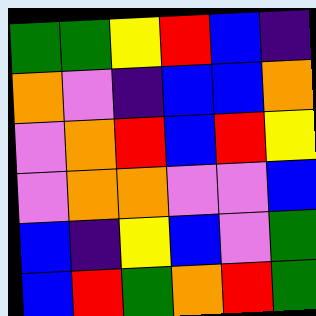[["green", "green", "yellow", "red", "blue", "indigo"], ["orange", "violet", "indigo", "blue", "blue", "orange"], ["violet", "orange", "red", "blue", "red", "yellow"], ["violet", "orange", "orange", "violet", "violet", "blue"], ["blue", "indigo", "yellow", "blue", "violet", "green"], ["blue", "red", "green", "orange", "red", "green"]]